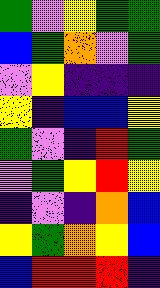[["green", "violet", "yellow", "green", "green"], ["blue", "green", "orange", "violet", "green"], ["violet", "yellow", "indigo", "indigo", "indigo"], ["yellow", "indigo", "blue", "blue", "yellow"], ["green", "violet", "indigo", "red", "green"], ["violet", "green", "yellow", "red", "yellow"], ["indigo", "violet", "indigo", "orange", "blue"], ["yellow", "green", "orange", "yellow", "blue"], ["blue", "red", "red", "red", "indigo"]]